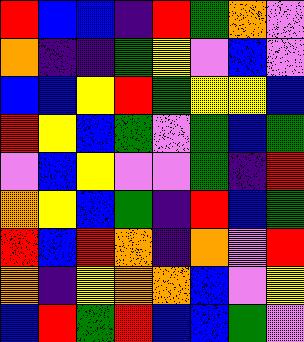[["red", "blue", "blue", "indigo", "red", "green", "orange", "violet"], ["orange", "indigo", "indigo", "green", "yellow", "violet", "blue", "violet"], ["blue", "blue", "yellow", "red", "green", "yellow", "yellow", "blue"], ["red", "yellow", "blue", "green", "violet", "green", "blue", "green"], ["violet", "blue", "yellow", "violet", "violet", "green", "indigo", "red"], ["orange", "yellow", "blue", "green", "indigo", "red", "blue", "green"], ["red", "blue", "red", "orange", "indigo", "orange", "violet", "red"], ["orange", "indigo", "yellow", "orange", "orange", "blue", "violet", "yellow"], ["blue", "red", "green", "red", "blue", "blue", "green", "violet"]]